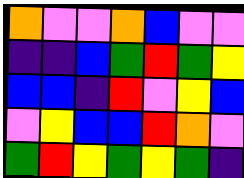[["orange", "violet", "violet", "orange", "blue", "violet", "violet"], ["indigo", "indigo", "blue", "green", "red", "green", "yellow"], ["blue", "blue", "indigo", "red", "violet", "yellow", "blue"], ["violet", "yellow", "blue", "blue", "red", "orange", "violet"], ["green", "red", "yellow", "green", "yellow", "green", "indigo"]]